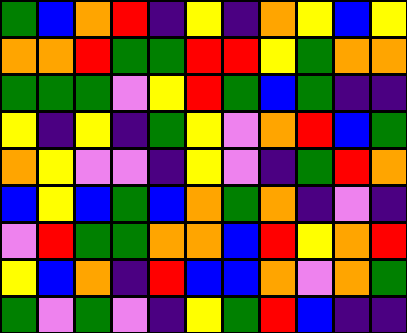[["green", "blue", "orange", "red", "indigo", "yellow", "indigo", "orange", "yellow", "blue", "yellow"], ["orange", "orange", "red", "green", "green", "red", "red", "yellow", "green", "orange", "orange"], ["green", "green", "green", "violet", "yellow", "red", "green", "blue", "green", "indigo", "indigo"], ["yellow", "indigo", "yellow", "indigo", "green", "yellow", "violet", "orange", "red", "blue", "green"], ["orange", "yellow", "violet", "violet", "indigo", "yellow", "violet", "indigo", "green", "red", "orange"], ["blue", "yellow", "blue", "green", "blue", "orange", "green", "orange", "indigo", "violet", "indigo"], ["violet", "red", "green", "green", "orange", "orange", "blue", "red", "yellow", "orange", "red"], ["yellow", "blue", "orange", "indigo", "red", "blue", "blue", "orange", "violet", "orange", "green"], ["green", "violet", "green", "violet", "indigo", "yellow", "green", "red", "blue", "indigo", "indigo"]]